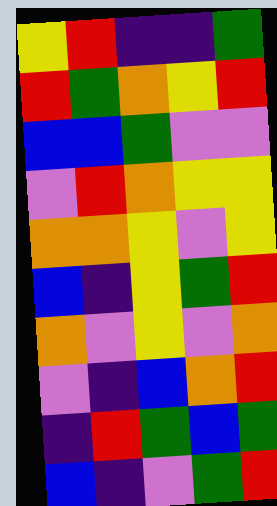[["yellow", "red", "indigo", "indigo", "green"], ["red", "green", "orange", "yellow", "red"], ["blue", "blue", "green", "violet", "violet"], ["violet", "red", "orange", "yellow", "yellow"], ["orange", "orange", "yellow", "violet", "yellow"], ["blue", "indigo", "yellow", "green", "red"], ["orange", "violet", "yellow", "violet", "orange"], ["violet", "indigo", "blue", "orange", "red"], ["indigo", "red", "green", "blue", "green"], ["blue", "indigo", "violet", "green", "red"]]